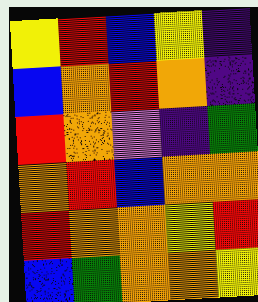[["yellow", "red", "blue", "yellow", "indigo"], ["blue", "orange", "red", "orange", "indigo"], ["red", "orange", "violet", "indigo", "green"], ["orange", "red", "blue", "orange", "orange"], ["red", "orange", "orange", "yellow", "red"], ["blue", "green", "orange", "orange", "yellow"]]